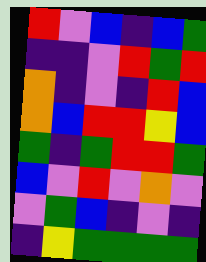[["red", "violet", "blue", "indigo", "blue", "green"], ["indigo", "indigo", "violet", "red", "green", "red"], ["orange", "indigo", "violet", "indigo", "red", "blue"], ["orange", "blue", "red", "red", "yellow", "blue"], ["green", "indigo", "green", "red", "red", "green"], ["blue", "violet", "red", "violet", "orange", "violet"], ["violet", "green", "blue", "indigo", "violet", "indigo"], ["indigo", "yellow", "green", "green", "green", "green"]]